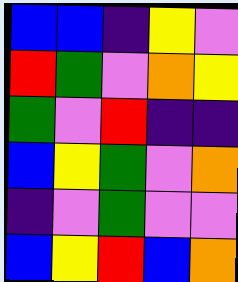[["blue", "blue", "indigo", "yellow", "violet"], ["red", "green", "violet", "orange", "yellow"], ["green", "violet", "red", "indigo", "indigo"], ["blue", "yellow", "green", "violet", "orange"], ["indigo", "violet", "green", "violet", "violet"], ["blue", "yellow", "red", "blue", "orange"]]